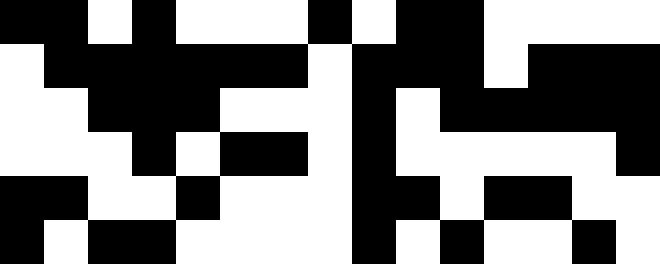[["black", "black", "white", "black", "white", "white", "white", "black", "white", "black", "black", "white", "white", "white", "white"], ["white", "black", "black", "black", "black", "black", "black", "white", "black", "black", "black", "white", "black", "black", "black"], ["white", "white", "black", "black", "black", "white", "white", "white", "black", "white", "black", "black", "black", "black", "black"], ["white", "white", "white", "black", "white", "black", "black", "white", "black", "white", "white", "white", "white", "white", "black"], ["black", "black", "white", "white", "black", "white", "white", "white", "black", "black", "white", "black", "black", "white", "white"], ["black", "white", "black", "black", "white", "white", "white", "white", "black", "white", "black", "white", "white", "black", "white"]]